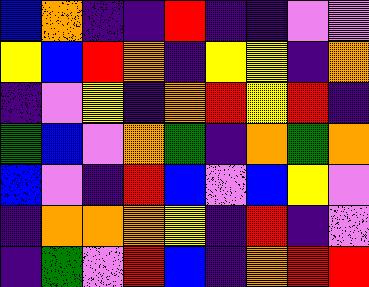[["blue", "orange", "indigo", "indigo", "red", "indigo", "indigo", "violet", "violet"], ["yellow", "blue", "red", "orange", "indigo", "yellow", "yellow", "indigo", "orange"], ["indigo", "violet", "yellow", "indigo", "orange", "red", "yellow", "red", "indigo"], ["green", "blue", "violet", "orange", "green", "indigo", "orange", "green", "orange"], ["blue", "violet", "indigo", "red", "blue", "violet", "blue", "yellow", "violet"], ["indigo", "orange", "orange", "orange", "yellow", "indigo", "red", "indigo", "violet"], ["indigo", "green", "violet", "red", "blue", "indigo", "orange", "red", "red"]]